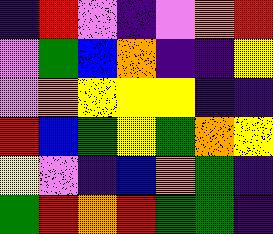[["indigo", "red", "violet", "indigo", "violet", "orange", "red"], ["violet", "green", "blue", "orange", "indigo", "indigo", "yellow"], ["violet", "orange", "yellow", "yellow", "yellow", "indigo", "indigo"], ["red", "blue", "green", "yellow", "green", "orange", "yellow"], ["yellow", "violet", "indigo", "blue", "orange", "green", "indigo"], ["green", "red", "orange", "red", "green", "green", "indigo"]]